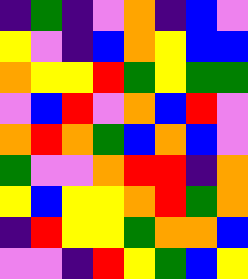[["indigo", "green", "indigo", "violet", "orange", "indigo", "blue", "violet"], ["yellow", "violet", "indigo", "blue", "orange", "yellow", "blue", "blue"], ["orange", "yellow", "yellow", "red", "green", "yellow", "green", "green"], ["violet", "blue", "red", "violet", "orange", "blue", "red", "violet"], ["orange", "red", "orange", "green", "blue", "orange", "blue", "violet"], ["green", "violet", "violet", "orange", "red", "red", "indigo", "orange"], ["yellow", "blue", "yellow", "yellow", "orange", "red", "green", "orange"], ["indigo", "red", "yellow", "yellow", "green", "orange", "orange", "blue"], ["violet", "violet", "indigo", "red", "yellow", "green", "blue", "yellow"]]